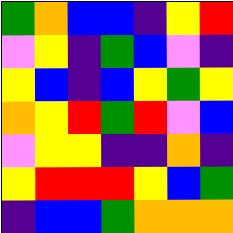[["green", "orange", "blue", "blue", "indigo", "yellow", "red"], ["violet", "yellow", "indigo", "green", "blue", "violet", "indigo"], ["yellow", "blue", "indigo", "blue", "yellow", "green", "yellow"], ["orange", "yellow", "red", "green", "red", "violet", "blue"], ["violet", "yellow", "yellow", "indigo", "indigo", "orange", "indigo"], ["yellow", "red", "red", "red", "yellow", "blue", "green"], ["indigo", "blue", "blue", "green", "orange", "orange", "orange"]]